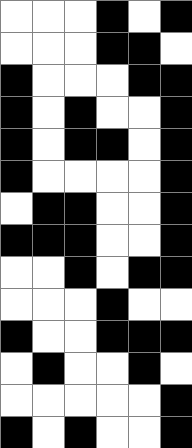[["white", "white", "white", "black", "white", "black"], ["white", "white", "white", "black", "black", "white"], ["black", "white", "white", "white", "black", "black"], ["black", "white", "black", "white", "white", "black"], ["black", "white", "black", "black", "white", "black"], ["black", "white", "white", "white", "white", "black"], ["white", "black", "black", "white", "white", "black"], ["black", "black", "black", "white", "white", "black"], ["white", "white", "black", "white", "black", "black"], ["white", "white", "white", "black", "white", "white"], ["black", "white", "white", "black", "black", "black"], ["white", "black", "white", "white", "black", "white"], ["white", "white", "white", "white", "white", "black"], ["black", "white", "black", "white", "white", "black"]]